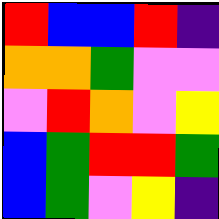[["red", "blue", "blue", "red", "indigo"], ["orange", "orange", "green", "violet", "violet"], ["violet", "red", "orange", "violet", "yellow"], ["blue", "green", "red", "red", "green"], ["blue", "green", "violet", "yellow", "indigo"]]